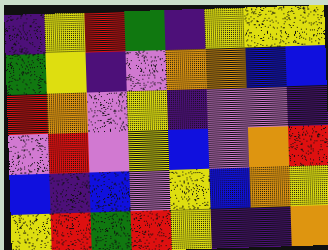[["indigo", "yellow", "red", "green", "indigo", "yellow", "yellow", "yellow"], ["green", "yellow", "indigo", "violet", "orange", "orange", "blue", "blue"], ["red", "orange", "violet", "yellow", "indigo", "violet", "violet", "indigo"], ["violet", "red", "violet", "yellow", "blue", "violet", "orange", "red"], ["blue", "indigo", "blue", "violet", "yellow", "blue", "orange", "yellow"], ["yellow", "red", "green", "red", "yellow", "indigo", "indigo", "orange"]]